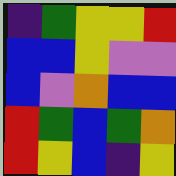[["indigo", "green", "yellow", "yellow", "red"], ["blue", "blue", "yellow", "violet", "violet"], ["blue", "violet", "orange", "blue", "blue"], ["red", "green", "blue", "green", "orange"], ["red", "yellow", "blue", "indigo", "yellow"]]